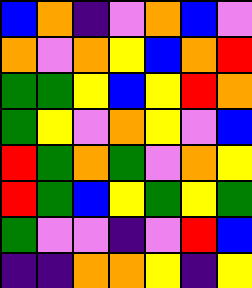[["blue", "orange", "indigo", "violet", "orange", "blue", "violet"], ["orange", "violet", "orange", "yellow", "blue", "orange", "red"], ["green", "green", "yellow", "blue", "yellow", "red", "orange"], ["green", "yellow", "violet", "orange", "yellow", "violet", "blue"], ["red", "green", "orange", "green", "violet", "orange", "yellow"], ["red", "green", "blue", "yellow", "green", "yellow", "green"], ["green", "violet", "violet", "indigo", "violet", "red", "blue"], ["indigo", "indigo", "orange", "orange", "yellow", "indigo", "yellow"]]